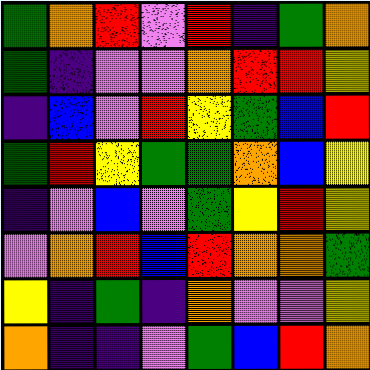[["green", "orange", "red", "violet", "red", "indigo", "green", "orange"], ["green", "indigo", "violet", "violet", "orange", "red", "red", "yellow"], ["indigo", "blue", "violet", "red", "yellow", "green", "blue", "red"], ["green", "red", "yellow", "green", "green", "orange", "blue", "yellow"], ["indigo", "violet", "blue", "violet", "green", "yellow", "red", "yellow"], ["violet", "orange", "red", "blue", "red", "orange", "orange", "green"], ["yellow", "indigo", "green", "indigo", "orange", "violet", "violet", "yellow"], ["orange", "indigo", "indigo", "violet", "green", "blue", "red", "orange"]]